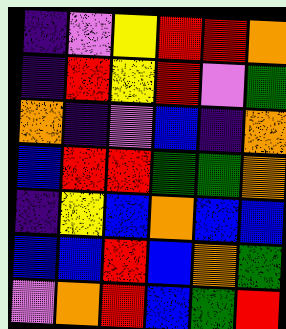[["indigo", "violet", "yellow", "red", "red", "orange"], ["indigo", "red", "yellow", "red", "violet", "green"], ["orange", "indigo", "violet", "blue", "indigo", "orange"], ["blue", "red", "red", "green", "green", "orange"], ["indigo", "yellow", "blue", "orange", "blue", "blue"], ["blue", "blue", "red", "blue", "orange", "green"], ["violet", "orange", "red", "blue", "green", "red"]]